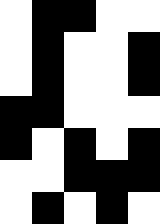[["white", "black", "black", "white", "white"], ["white", "black", "white", "white", "black"], ["white", "black", "white", "white", "black"], ["black", "black", "white", "white", "white"], ["black", "white", "black", "white", "black"], ["white", "white", "black", "black", "black"], ["white", "black", "white", "black", "white"]]